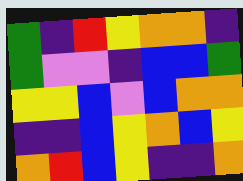[["green", "indigo", "red", "yellow", "orange", "orange", "indigo"], ["green", "violet", "violet", "indigo", "blue", "blue", "green"], ["yellow", "yellow", "blue", "violet", "blue", "orange", "orange"], ["indigo", "indigo", "blue", "yellow", "orange", "blue", "yellow"], ["orange", "red", "blue", "yellow", "indigo", "indigo", "orange"]]